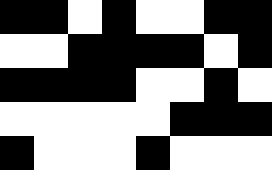[["black", "black", "white", "black", "white", "white", "black", "black"], ["white", "white", "black", "black", "black", "black", "white", "black"], ["black", "black", "black", "black", "white", "white", "black", "white"], ["white", "white", "white", "white", "white", "black", "black", "black"], ["black", "white", "white", "white", "black", "white", "white", "white"]]